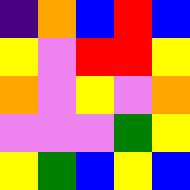[["indigo", "orange", "blue", "red", "blue"], ["yellow", "violet", "red", "red", "yellow"], ["orange", "violet", "yellow", "violet", "orange"], ["violet", "violet", "violet", "green", "yellow"], ["yellow", "green", "blue", "yellow", "blue"]]